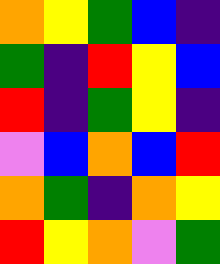[["orange", "yellow", "green", "blue", "indigo"], ["green", "indigo", "red", "yellow", "blue"], ["red", "indigo", "green", "yellow", "indigo"], ["violet", "blue", "orange", "blue", "red"], ["orange", "green", "indigo", "orange", "yellow"], ["red", "yellow", "orange", "violet", "green"]]